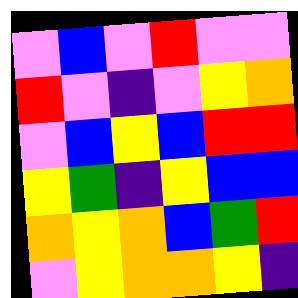[["violet", "blue", "violet", "red", "violet", "violet"], ["red", "violet", "indigo", "violet", "yellow", "orange"], ["violet", "blue", "yellow", "blue", "red", "red"], ["yellow", "green", "indigo", "yellow", "blue", "blue"], ["orange", "yellow", "orange", "blue", "green", "red"], ["violet", "yellow", "orange", "orange", "yellow", "indigo"]]